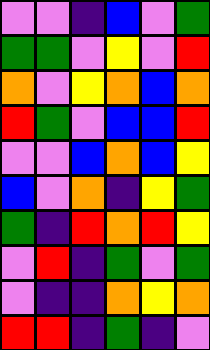[["violet", "violet", "indigo", "blue", "violet", "green"], ["green", "green", "violet", "yellow", "violet", "red"], ["orange", "violet", "yellow", "orange", "blue", "orange"], ["red", "green", "violet", "blue", "blue", "red"], ["violet", "violet", "blue", "orange", "blue", "yellow"], ["blue", "violet", "orange", "indigo", "yellow", "green"], ["green", "indigo", "red", "orange", "red", "yellow"], ["violet", "red", "indigo", "green", "violet", "green"], ["violet", "indigo", "indigo", "orange", "yellow", "orange"], ["red", "red", "indigo", "green", "indigo", "violet"]]